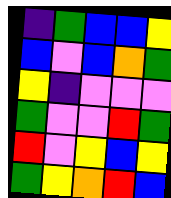[["indigo", "green", "blue", "blue", "yellow"], ["blue", "violet", "blue", "orange", "green"], ["yellow", "indigo", "violet", "violet", "violet"], ["green", "violet", "violet", "red", "green"], ["red", "violet", "yellow", "blue", "yellow"], ["green", "yellow", "orange", "red", "blue"]]